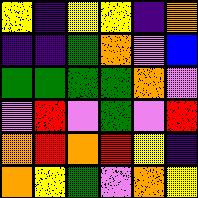[["yellow", "indigo", "yellow", "yellow", "indigo", "orange"], ["indigo", "indigo", "green", "orange", "violet", "blue"], ["green", "green", "green", "green", "orange", "violet"], ["violet", "red", "violet", "green", "violet", "red"], ["orange", "red", "orange", "red", "yellow", "indigo"], ["orange", "yellow", "green", "violet", "orange", "yellow"]]